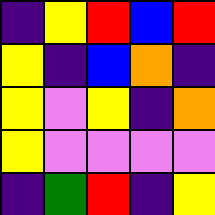[["indigo", "yellow", "red", "blue", "red"], ["yellow", "indigo", "blue", "orange", "indigo"], ["yellow", "violet", "yellow", "indigo", "orange"], ["yellow", "violet", "violet", "violet", "violet"], ["indigo", "green", "red", "indigo", "yellow"]]